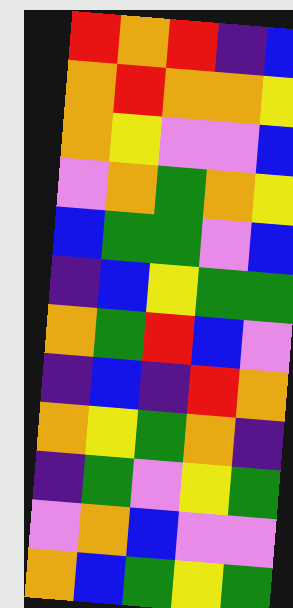[["red", "orange", "red", "indigo", "blue"], ["orange", "red", "orange", "orange", "yellow"], ["orange", "yellow", "violet", "violet", "blue"], ["violet", "orange", "green", "orange", "yellow"], ["blue", "green", "green", "violet", "blue"], ["indigo", "blue", "yellow", "green", "green"], ["orange", "green", "red", "blue", "violet"], ["indigo", "blue", "indigo", "red", "orange"], ["orange", "yellow", "green", "orange", "indigo"], ["indigo", "green", "violet", "yellow", "green"], ["violet", "orange", "blue", "violet", "violet"], ["orange", "blue", "green", "yellow", "green"]]